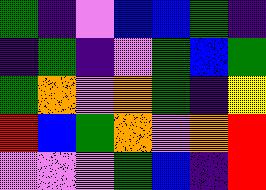[["green", "indigo", "violet", "blue", "blue", "green", "indigo"], ["indigo", "green", "indigo", "violet", "green", "blue", "green"], ["green", "orange", "violet", "orange", "green", "indigo", "yellow"], ["red", "blue", "green", "orange", "violet", "orange", "red"], ["violet", "violet", "violet", "green", "blue", "indigo", "red"]]